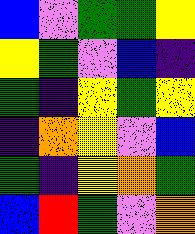[["blue", "violet", "green", "green", "yellow"], ["yellow", "green", "violet", "blue", "indigo"], ["green", "indigo", "yellow", "green", "yellow"], ["indigo", "orange", "yellow", "violet", "blue"], ["green", "indigo", "yellow", "orange", "green"], ["blue", "red", "green", "violet", "orange"]]